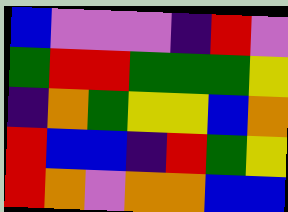[["blue", "violet", "violet", "violet", "indigo", "red", "violet"], ["green", "red", "red", "green", "green", "green", "yellow"], ["indigo", "orange", "green", "yellow", "yellow", "blue", "orange"], ["red", "blue", "blue", "indigo", "red", "green", "yellow"], ["red", "orange", "violet", "orange", "orange", "blue", "blue"]]